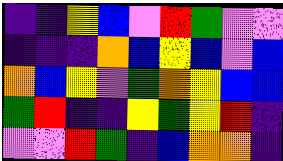[["indigo", "indigo", "yellow", "blue", "violet", "red", "green", "violet", "violet"], ["indigo", "indigo", "indigo", "orange", "blue", "yellow", "blue", "violet", "blue"], ["orange", "blue", "yellow", "violet", "green", "orange", "yellow", "blue", "blue"], ["green", "red", "indigo", "indigo", "yellow", "green", "yellow", "red", "indigo"], ["violet", "violet", "red", "green", "indigo", "blue", "orange", "orange", "indigo"]]